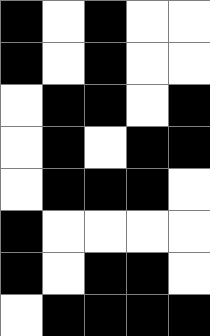[["black", "white", "black", "white", "white"], ["black", "white", "black", "white", "white"], ["white", "black", "black", "white", "black"], ["white", "black", "white", "black", "black"], ["white", "black", "black", "black", "white"], ["black", "white", "white", "white", "white"], ["black", "white", "black", "black", "white"], ["white", "black", "black", "black", "black"]]